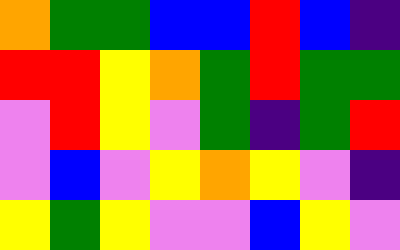[["orange", "green", "green", "blue", "blue", "red", "blue", "indigo"], ["red", "red", "yellow", "orange", "green", "red", "green", "green"], ["violet", "red", "yellow", "violet", "green", "indigo", "green", "red"], ["violet", "blue", "violet", "yellow", "orange", "yellow", "violet", "indigo"], ["yellow", "green", "yellow", "violet", "violet", "blue", "yellow", "violet"]]